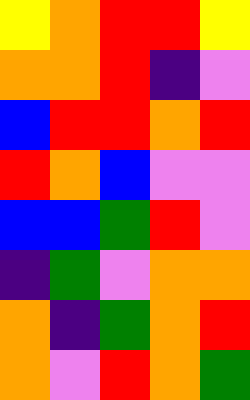[["yellow", "orange", "red", "red", "yellow"], ["orange", "orange", "red", "indigo", "violet"], ["blue", "red", "red", "orange", "red"], ["red", "orange", "blue", "violet", "violet"], ["blue", "blue", "green", "red", "violet"], ["indigo", "green", "violet", "orange", "orange"], ["orange", "indigo", "green", "orange", "red"], ["orange", "violet", "red", "orange", "green"]]